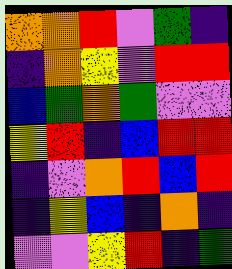[["orange", "orange", "red", "violet", "green", "indigo"], ["indigo", "orange", "yellow", "violet", "red", "red"], ["blue", "green", "orange", "green", "violet", "violet"], ["yellow", "red", "indigo", "blue", "red", "red"], ["indigo", "violet", "orange", "red", "blue", "red"], ["indigo", "yellow", "blue", "indigo", "orange", "indigo"], ["violet", "violet", "yellow", "red", "indigo", "green"]]